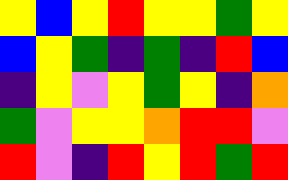[["yellow", "blue", "yellow", "red", "yellow", "yellow", "green", "yellow"], ["blue", "yellow", "green", "indigo", "green", "indigo", "red", "blue"], ["indigo", "yellow", "violet", "yellow", "green", "yellow", "indigo", "orange"], ["green", "violet", "yellow", "yellow", "orange", "red", "red", "violet"], ["red", "violet", "indigo", "red", "yellow", "red", "green", "red"]]